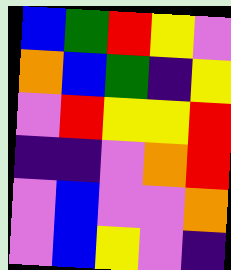[["blue", "green", "red", "yellow", "violet"], ["orange", "blue", "green", "indigo", "yellow"], ["violet", "red", "yellow", "yellow", "red"], ["indigo", "indigo", "violet", "orange", "red"], ["violet", "blue", "violet", "violet", "orange"], ["violet", "blue", "yellow", "violet", "indigo"]]